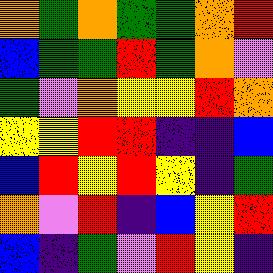[["orange", "green", "orange", "green", "green", "orange", "red"], ["blue", "green", "green", "red", "green", "orange", "violet"], ["green", "violet", "orange", "yellow", "yellow", "red", "orange"], ["yellow", "yellow", "red", "red", "indigo", "indigo", "blue"], ["blue", "red", "yellow", "red", "yellow", "indigo", "green"], ["orange", "violet", "red", "indigo", "blue", "yellow", "red"], ["blue", "indigo", "green", "violet", "red", "yellow", "indigo"]]